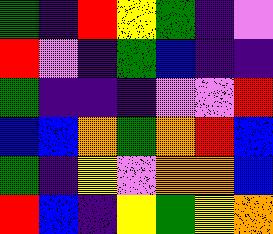[["green", "indigo", "red", "yellow", "green", "indigo", "violet"], ["red", "violet", "indigo", "green", "blue", "indigo", "indigo"], ["green", "indigo", "indigo", "indigo", "violet", "violet", "red"], ["blue", "blue", "orange", "green", "orange", "red", "blue"], ["green", "indigo", "yellow", "violet", "orange", "orange", "blue"], ["red", "blue", "indigo", "yellow", "green", "yellow", "orange"]]